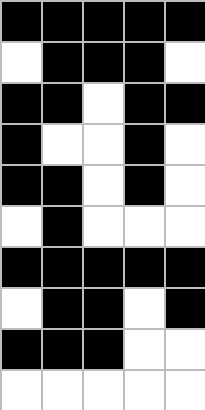[["black", "black", "black", "black", "black"], ["white", "black", "black", "black", "white"], ["black", "black", "white", "black", "black"], ["black", "white", "white", "black", "white"], ["black", "black", "white", "black", "white"], ["white", "black", "white", "white", "white"], ["black", "black", "black", "black", "black"], ["white", "black", "black", "white", "black"], ["black", "black", "black", "white", "white"], ["white", "white", "white", "white", "white"]]